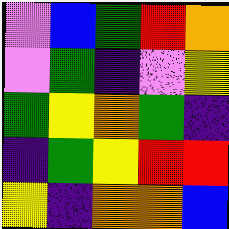[["violet", "blue", "green", "red", "orange"], ["violet", "green", "indigo", "violet", "yellow"], ["green", "yellow", "orange", "green", "indigo"], ["indigo", "green", "yellow", "red", "red"], ["yellow", "indigo", "orange", "orange", "blue"]]